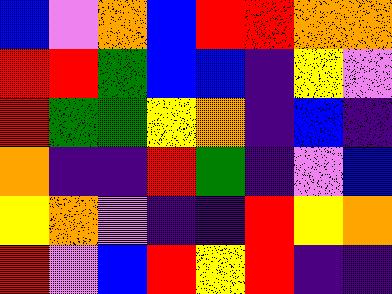[["blue", "violet", "orange", "blue", "red", "red", "orange", "orange"], ["red", "red", "green", "blue", "blue", "indigo", "yellow", "violet"], ["red", "green", "green", "yellow", "orange", "indigo", "blue", "indigo"], ["orange", "indigo", "indigo", "red", "green", "indigo", "violet", "blue"], ["yellow", "orange", "violet", "indigo", "indigo", "red", "yellow", "orange"], ["red", "violet", "blue", "red", "yellow", "red", "indigo", "indigo"]]